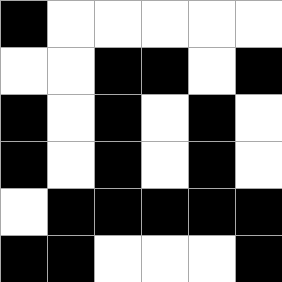[["black", "white", "white", "white", "white", "white"], ["white", "white", "black", "black", "white", "black"], ["black", "white", "black", "white", "black", "white"], ["black", "white", "black", "white", "black", "white"], ["white", "black", "black", "black", "black", "black"], ["black", "black", "white", "white", "white", "black"]]